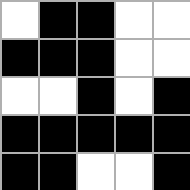[["white", "black", "black", "white", "white"], ["black", "black", "black", "white", "white"], ["white", "white", "black", "white", "black"], ["black", "black", "black", "black", "black"], ["black", "black", "white", "white", "black"]]